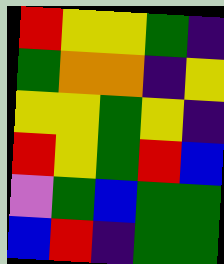[["red", "yellow", "yellow", "green", "indigo"], ["green", "orange", "orange", "indigo", "yellow"], ["yellow", "yellow", "green", "yellow", "indigo"], ["red", "yellow", "green", "red", "blue"], ["violet", "green", "blue", "green", "green"], ["blue", "red", "indigo", "green", "green"]]